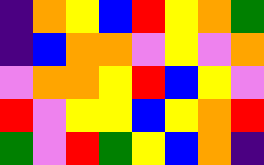[["indigo", "orange", "yellow", "blue", "red", "yellow", "orange", "green"], ["indigo", "blue", "orange", "orange", "violet", "yellow", "violet", "orange"], ["violet", "orange", "orange", "yellow", "red", "blue", "yellow", "violet"], ["red", "violet", "yellow", "yellow", "blue", "yellow", "orange", "red"], ["green", "violet", "red", "green", "yellow", "blue", "orange", "indigo"]]